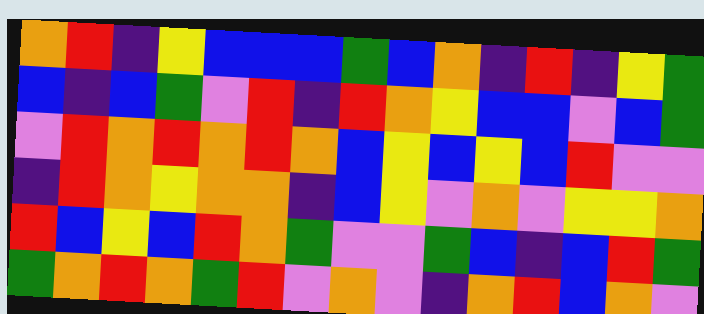[["orange", "red", "indigo", "yellow", "blue", "blue", "blue", "green", "blue", "orange", "indigo", "red", "indigo", "yellow", "green"], ["blue", "indigo", "blue", "green", "violet", "red", "indigo", "red", "orange", "yellow", "blue", "blue", "violet", "blue", "green"], ["violet", "red", "orange", "red", "orange", "red", "orange", "blue", "yellow", "blue", "yellow", "blue", "red", "violet", "violet"], ["indigo", "red", "orange", "yellow", "orange", "orange", "indigo", "blue", "yellow", "violet", "orange", "violet", "yellow", "yellow", "orange"], ["red", "blue", "yellow", "blue", "red", "orange", "green", "violet", "violet", "green", "blue", "indigo", "blue", "red", "green"], ["green", "orange", "red", "orange", "green", "red", "violet", "orange", "violet", "indigo", "orange", "red", "blue", "orange", "violet"]]